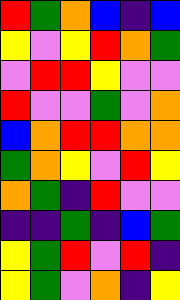[["red", "green", "orange", "blue", "indigo", "blue"], ["yellow", "violet", "yellow", "red", "orange", "green"], ["violet", "red", "red", "yellow", "violet", "violet"], ["red", "violet", "violet", "green", "violet", "orange"], ["blue", "orange", "red", "red", "orange", "orange"], ["green", "orange", "yellow", "violet", "red", "yellow"], ["orange", "green", "indigo", "red", "violet", "violet"], ["indigo", "indigo", "green", "indigo", "blue", "green"], ["yellow", "green", "red", "violet", "red", "indigo"], ["yellow", "green", "violet", "orange", "indigo", "yellow"]]